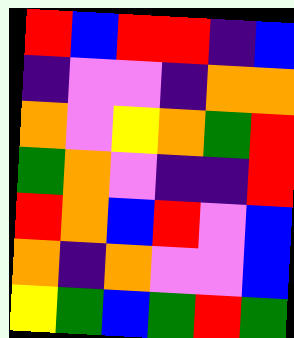[["red", "blue", "red", "red", "indigo", "blue"], ["indigo", "violet", "violet", "indigo", "orange", "orange"], ["orange", "violet", "yellow", "orange", "green", "red"], ["green", "orange", "violet", "indigo", "indigo", "red"], ["red", "orange", "blue", "red", "violet", "blue"], ["orange", "indigo", "orange", "violet", "violet", "blue"], ["yellow", "green", "blue", "green", "red", "green"]]